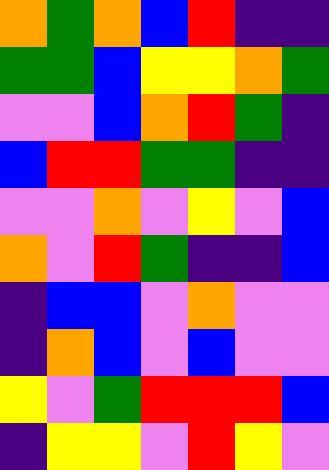[["orange", "green", "orange", "blue", "red", "indigo", "indigo"], ["green", "green", "blue", "yellow", "yellow", "orange", "green"], ["violet", "violet", "blue", "orange", "red", "green", "indigo"], ["blue", "red", "red", "green", "green", "indigo", "indigo"], ["violet", "violet", "orange", "violet", "yellow", "violet", "blue"], ["orange", "violet", "red", "green", "indigo", "indigo", "blue"], ["indigo", "blue", "blue", "violet", "orange", "violet", "violet"], ["indigo", "orange", "blue", "violet", "blue", "violet", "violet"], ["yellow", "violet", "green", "red", "red", "red", "blue"], ["indigo", "yellow", "yellow", "violet", "red", "yellow", "violet"]]